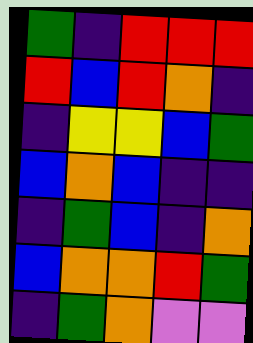[["green", "indigo", "red", "red", "red"], ["red", "blue", "red", "orange", "indigo"], ["indigo", "yellow", "yellow", "blue", "green"], ["blue", "orange", "blue", "indigo", "indigo"], ["indigo", "green", "blue", "indigo", "orange"], ["blue", "orange", "orange", "red", "green"], ["indigo", "green", "orange", "violet", "violet"]]